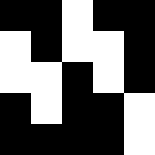[["black", "black", "white", "black", "black"], ["white", "black", "white", "white", "black"], ["white", "white", "black", "white", "black"], ["black", "white", "black", "black", "white"], ["black", "black", "black", "black", "white"]]